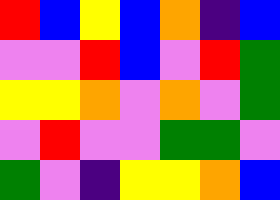[["red", "blue", "yellow", "blue", "orange", "indigo", "blue"], ["violet", "violet", "red", "blue", "violet", "red", "green"], ["yellow", "yellow", "orange", "violet", "orange", "violet", "green"], ["violet", "red", "violet", "violet", "green", "green", "violet"], ["green", "violet", "indigo", "yellow", "yellow", "orange", "blue"]]